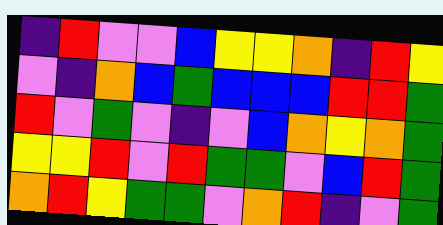[["indigo", "red", "violet", "violet", "blue", "yellow", "yellow", "orange", "indigo", "red", "yellow"], ["violet", "indigo", "orange", "blue", "green", "blue", "blue", "blue", "red", "red", "green"], ["red", "violet", "green", "violet", "indigo", "violet", "blue", "orange", "yellow", "orange", "green"], ["yellow", "yellow", "red", "violet", "red", "green", "green", "violet", "blue", "red", "green"], ["orange", "red", "yellow", "green", "green", "violet", "orange", "red", "indigo", "violet", "green"]]